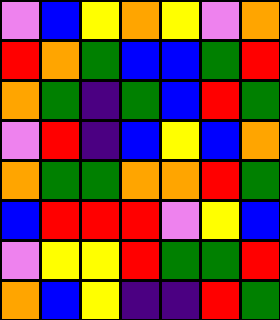[["violet", "blue", "yellow", "orange", "yellow", "violet", "orange"], ["red", "orange", "green", "blue", "blue", "green", "red"], ["orange", "green", "indigo", "green", "blue", "red", "green"], ["violet", "red", "indigo", "blue", "yellow", "blue", "orange"], ["orange", "green", "green", "orange", "orange", "red", "green"], ["blue", "red", "red", "red", "violet", "yellow", "blue"], ["violet", "yellow", "yellow", "red", "green", "green", "red"], ["orange", "blue", "yellow", "indigo", "indigo", "red", "green"]]